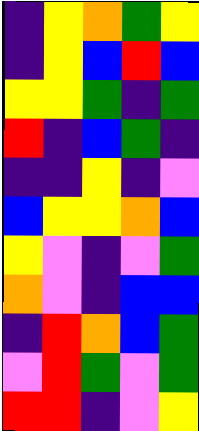[["indigo", "yellow", "orange", "green", "yellow"], ["indigo", "yellow", "blue", "red", "blue"], ["yellow", "yellow", "green", "indigo", "green"], ["red", "indigo", "blue", "green", "indigo"], ["indigo", "indigo", "yellow", "indigo", "violet"], ["blue", "yellow", "yellow", "orange", "blue"], ["yellow", "violet", "indigo", "violet", "green"], ["orange", "violet", "indigo", "blue", "blue"], ["indigo", "red", "orange", "blue", "green"], ["violet", "red", "green", "violet", "green"], ["red", "red", "indigo", "violet", "yellow"]]